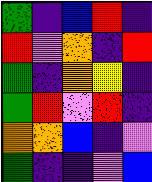[["green", "indigo", "blue", "red", "indigo"], ["red", "violet", "orange", "indigo", "red"], ["green", "indigo", "orange", "yellow", "indigo"], ["green", "red", "violet", "red", "indigo"], ["orange", "orange", "blue", "indigo", "violet"], ["green", "indigo", "indigo", "violet", "blue"]]